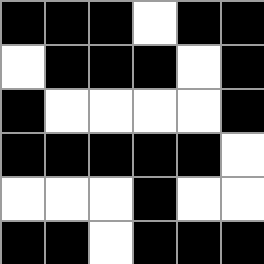[["black", "black", "black", "white", "black", "black"], ["white", "black", "black", "black", "white", "black"], ["black", "white", "white", "white", "white", "black"], ["black", "black", "black", "black", "black", "white"], ["white", "white", "white", "black", "white", "white"], ["black", "black", "white", "black", "black", "black"]]